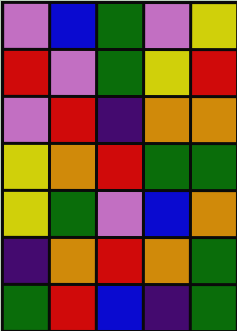[["violet", "blue", "green", "violet", "yellow"], ["red", "violet", "green", "yellow", "red"], ["violet", "red", "indigo", "orange", "orange"], ["yellow", "orange", "red", "green", "green"], ["yellow", "green", "violet", "blue", "orange"], ["indigo", "orange", "red", "orange", "green"], ["green", "red", "blue", "indigo", "green"]]